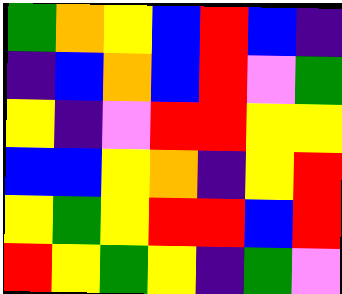[["green", "orange", "yellow", "blue", "red", "blue", "indigo"], ["indigo", "blue", "orange", "blue", "red", "violet", "green"], ["yellow", "indigo", "violet", "red", "red", "yellow", "yellow"], ["blue", "blue", "yellow", "orange", "indigo", "yellow", "red"], ["yellow", "green", "yellow", "red", "red", "blue", "red"], ["red", "yellow", "green", "yellow", "indigo", "green", "violet"]]